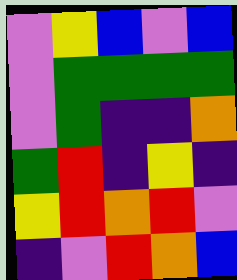[["violet", "yellow", "blue", "violet", "blue"], ["violet", "green", "green", "green", "green"], ["violet", "green", "indigo", "indigo", "orange"], ["green", "red", "indigo", "yellow", "indigo"], ["yellow", "red", "orange", "red", "violet"], ["indigo", "violet", "red", "orange", "blue"]]